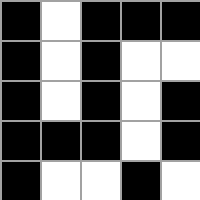[["black", "white", "black", "black", "black"], ["black", "white", "black", "white", "white"], ["black", "white", "black", "white", "black"], ["black", "black", "black", "white", "black"], ["black", "white", "white", "black", "white"]]